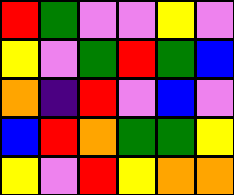[["red", "green", "violet", "violet", "yellow", "violet"], ["yellow", "violet", "green", "red", "green", "blue"], ["orange", "indigo", "red", "violet", "blue", "violet"], ["blue", "red", "orange", "green", "green", "yellow"], ["yellow", "violet", "red", "yellow", "orange", "orange"]]